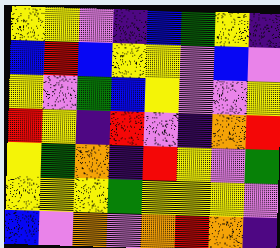[["yellow", "yellow", "violet", "indigo", "blue", "green", "yellow", "indigo"], ["blue", "red", "blue", "yellow", "yellow", "violet", "blue", "violet"], ["yellow", "violet", "green", "blue", "yellow", "violet", "violet", "yellow"], ["red", "yellow", "indigo", "red", "violet", "indigo", "orange", "red"], ["yellow", "green", "orange", "indigo", "red", "yellow", "violet", "green"], ["yellow", "yellow", "yellow", "green", "yellow", "yellow", "yellow", "violet"], ["blue", "violet", "orange", "violet", "orange", "red", "orange", "indigo"]]